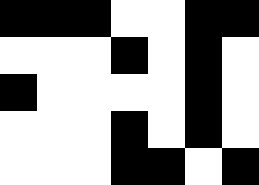[["black", "black", "black", "white", "white", "black", "black"], ["white", "white", "white", "black", "white", "black", "white"], ["black", "white", "white", "white", "white", "black", "white"], ["white", "white", "white", "black", "white", "black", "white"], ["white", "white", "white", "black", "black", "white", "black"]]